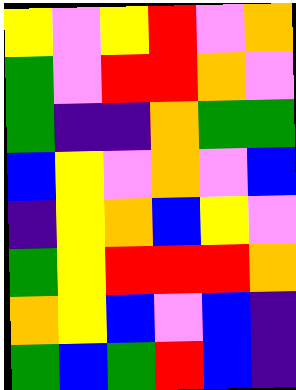[["yellow", "violet", "yellow", "red", "violet", "orange"], ["green", "violet", "red", "red", "orange", "violet"], ["green", "indigo", "indigo", "orange", "green", "green"], ["blue", "yellow", "violet", "orange", "violet", "blue"], ["indigo", "yellow", "orange", "blue", "yellow", "violet"], ["green", "yellow", "red", "red", "red", "orange"], ["orange", "yellow", "blue", "violet", "blue", "indigo"], ["green", "blue", "green", "red", "blue", "indigo"]]